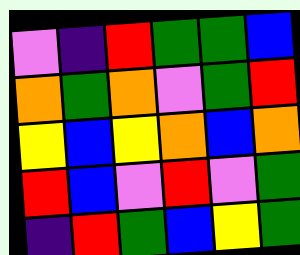[["violet", "indigo", "red", "green", "green", "blue"], ["orange", "green", "orange", "violet", "green", "red"], ["yellow", "blue", "yellow", "orange", "blue", "orange"], ["red", "blue", "violet", "red", "violet", "green"], ["indigo", "red", "green", "blue", "yellow", "green"]]